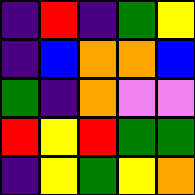[["indigo", "red", "indigo", "green", "yellow"], ["indigo", "blue", "orange", "orange", "blue"], ["green", "indigo", "orange", "violet", "violet"], ["red", "yellow", "red", "green", "green"], ["indigo", "yellow", "green", "yellow", "orange"]]